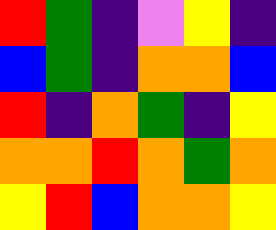[["red", "green", "indigo", "violet", "yellow", "indigo"], ["blue", "green", "indigo", "orange", "orange", "blue"], ["red", "indigo", "orange", "green", "indigo", "yellow"], ["orange", "orange", "red", "orange", "green", "orange"], ["yellow", "red", "blue", "orange", "orange", "yellow"]]